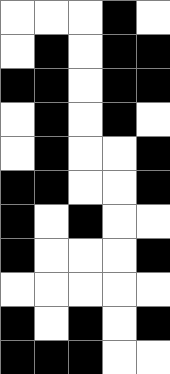[["white", "white", "white", "black", "white"], ["white", "black", "white", "black", "black"], ["black", "black", "white", "black", "black"], ["white", "black", "white", "black", "white"], ["white", "black", "white", "white", "black"], ["black", "black", "white", "white", "black"], ["black", "white", "black", "white", "white"], ["black", "white", "white", "white", "black"], ["white", "white", "white", "white", "white"], ["black", "white", "black", "white", "black"], ["black", "black", "black", "white", "white"]]